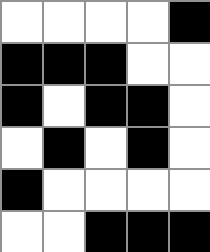[["white", "white", "white", "white", "black"], ["black", "black", "black", "white", "white"], ["black", "white", "black", "black", "white"], ["white", "black", "white", "black", "white"], ["black", "white", "white", "white", "white"], ["white", "white", "black", "black", "black"]]